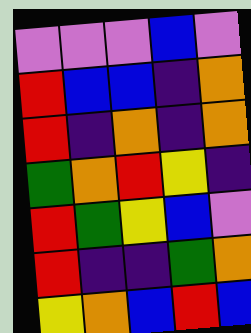[["violet", "violet", "violet", "blue", "violet"], ["red", "blue", "blue", "indigo", "orange"], ["red", "indigo", "orange", "indigo", "orange"], ["green", "orange", "red", "yellow", "indigo"], ["red", "green", "yellow", "blue", "violet"], ["red", "indigo", "indigo", "green", "orange"], ["yellow", "orange", "blue", "red", "blue"]]